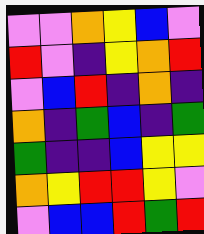[["violet", "violet", "orange", "yellow", "blue", "violet"], ["red", "violet", "indigo", "yellow", "orange", "red"], ["violet", "blue", "red", "indigo", "orange", "indigo"], ["orange", "indigo", "green", "blue", "indigo", "green"], ["green", "indigo", "indigo", "blue", "yellow", "yellow"], ["orange", "yellow", "red", "red", "yellow", "violet"], ["violet", "blue", "blue", "red", "green", "red"]]